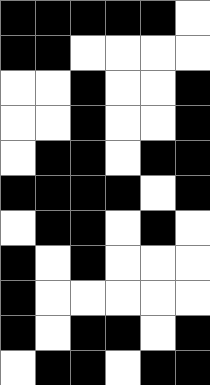[["black", "black", "black", "black", "black", "white"], ["black", "black", "white", "white", "white", "white"], ["white", "white", "black", "white", "white", "black"], ["white", "white", "black", "white", "white", "black"], ["white", "black", "black", "white", "black", "black"], ["black", "black", "black", "black", "white", "black"], ["white", "black", "black", "white", "black", "white"], ["black", "white", "black", "white", "white", "white"], ["black", "white", "white", "white", "white", "white"], ["black", "white", "black", "black", "white", "black"], ["white", "black", "black", "white", "black", "black"]]